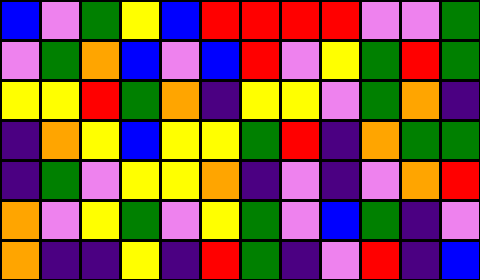[["blue", "violet", "green", "yellow", "blue", "red", "red", "red", "red", "violet", "violet", "green"], ["violet", "green", "orange", "blue", "violet", "blue", "red", "violet", "yellow", "green", "red", "green"], ["yellow", "yellow", "red", "green", "orange", "indigo", "yellow", "yellow", "violet", "green", "orange", "indigo"], ["indigo", "orange", "yellow", "blue", "yellow", "yellow", "green", "red", "indigo", "orange", "green", "green"], ["indigo", "green", "violet", "yellow", "yellow", "orange", "indigo", "violet", "indigo", "violet", "orange", "red"], ["orange", "violet", "yellow", "green", "violet", "yellow", "green", "violet", "blue", "green", "indigo", "violet"], ["orange", "indigo", "indigo", "yellow", "indigo", "red", "green", "indigo", "violet", "red", "indigo", "blue"]]